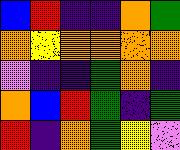[["blue", "red", "indigo", "indigo", "orange", "green"], ["orange", "yellow", "orange", "orange", "orange", "orange"], ["violet", "indigo", "indigo", "green", "orange", "indigo"], ["orange", "blue", "red", "green", "indigo", "green"], ["red", "indigo", "orange", "green", "yellow", "violet"]]